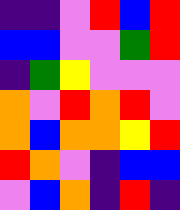[["indigo", "indigo", "violet", "red", "blue", "red"], ["blue", "blue", "violet", "violet", "green", "red"], ["indigo", "green", "yellow", "violet", "violet", "violet"], ["orange", "violet", "red", "orange", "red", "violet"], ["orange", "blue", "orange", "orange", "yellow", "red"], ["red", "orange", "violet", "indigo", "blue", "blue"], ["violet", "blue", "orange", "indigo", "red", "indigo"]]